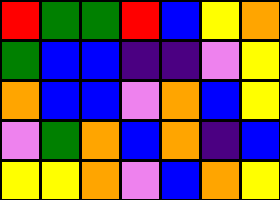[["red", "green", "green", "red", "blue", "yellow", "orange"], ["green", "blue", "blue", "indigo", "indigo", "violet", "yellow"], ["orange", "blue", "blue", "violet", "orange", "blue", "yellow"], ["violet", "green", "orange", "blue", "orange", "indigo", "blue"], ["yellow", "yellow", "orange", "violet", "blue", "orange", "yellow"]]